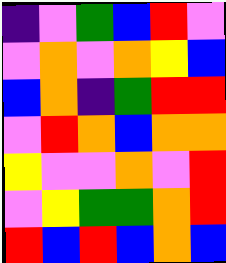[["indigo", "violet", "green", "blue", "red", "violet"], ["violet", "orange", "violet", "orange", "yellow", "blue"], ["blue", "orange", "indigo", "green", "red", "red"], ["violet", "red", "orange", "blue", "orange", "orange"], ["yellow", "violet", "violet", "orange", "violet", "red"], ["violet", "yellow", "green", "green", "orange", "red"], ["red", "blue", "red", "blue", "orange", "blue"]]